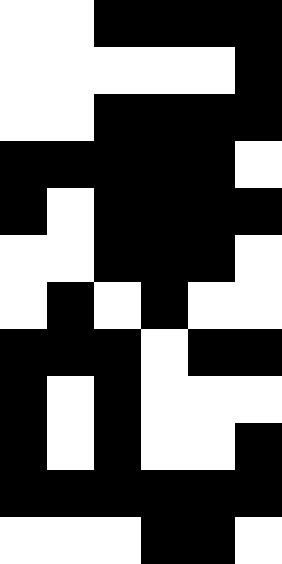[["white", "white", "black", "black", "black", "black"], ["white", "white", "white", "white", "white", "black"], ["white", "white", "black", "black", "black", "black"], ["black", "black", "black", "black", "black", "white"], ["black", "white", "black", "black", "black", "black"], ["white", "white", "black", "black", "black", "white"], ["white", "black", "white", "black", "white", "white"], ["black", "black", "black", "white", "black", "black"], ["black", "white", "black", "white", "white", "white"], ["black", "white", "black", "white", "white", "black"], ["black", "black", "black", "black", "black", "black"], ["white", "white", "white", "black", "black", "white"]]